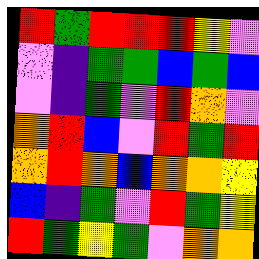[["red", "green", "red", "red", "red", "yellow", "violet"], ["violet", "indigo", "green", "green", "blue", "green", "blue"], ["violet", "indigo", "green", "violet", "red", "orange", "violet"], ["orange", "red", "blue", "violet", "red", "green", "red"], ["orange", "red", "orange", "blue", "orange", "orange", "yellow"], ["blue", "indigo", "green", "violet", "red", "green", "yellow"], ["red", "green", "yellow", "green", "violet", "orange", "orange"]]